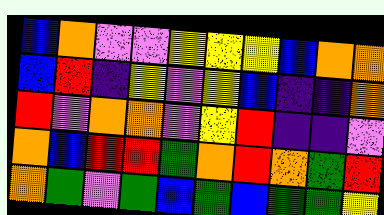[["blue", "orange", "violet", "violet", "yellow", "yellow", "yellow", "blue", "orange", "orange"], ["blue", "red", "indigo", "yellow", "violet", "yellow", "blue", "indigo", "indigo", "orange"], ["red", "violet", "orange", "orange", "violet", "yellow", "red", "indigo", "indigo", "violet"], ["orange", "blue", "red", "red", "green", "orange", "red", "orange", "green", "red"], ["orange", "green", "violet", "green", "blue", "green", "blue", "green", "green", "yellow"]]